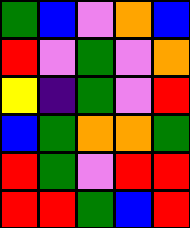[["green", "blue", "violet", "orange", "blue"], ["red", "violet", "green", "violet", "orange"], ["yellow", "indigo", "green", "violet", "red"], ["blue", "green", "orange", "orange", "green"], ["red", "green", "violet", "red", "red"], ["red", "red", "green", "blue", "red"]]